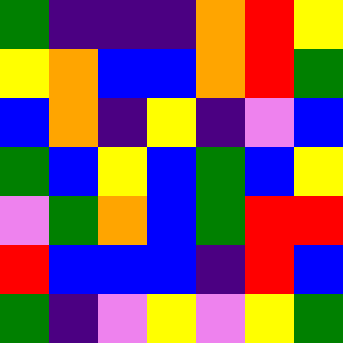[["green", "indigo", "indigo", "indigo", "orange", "red", "yellow"], ["yellow", "orange", "blue", "blue", "orange", "red", "green"], ["blue", "orange", "indigo", "yellow", "indigo", "violet", "blue"], ["green", "blue", "yellow", "blue", "green", "blue", "yellow"], ["violet", "green", "orange", "blue", "green", "red", "red"], ["red", "blue", "blue", "blue", "indigo", "red", "blue"], ["green", "indigo", "violet", "yellow", "violet", "yellow", "green"]]